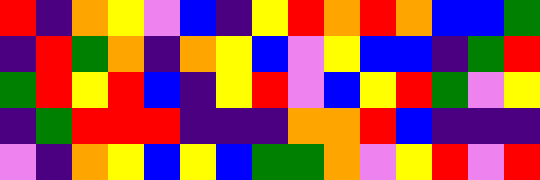[["red", "indigo", "orange", "yellow", "violet", "blue", "indigo", "yellow", "red", "orange", "red", "orange", "blue", "blue", "green"], ["indigo", "red", "green", "orange", "indigo", "orange", "yellow", "blue", "violet", "yellow", "blue", "blue", "indigo", "green", "red"], ["green", "red", "yellow", "red", "blue", "indigo", "yellow", "red", "violet", "blue", "yellow", "red", "green", "violet", "yellow"], ["indigo", "green", "red", "red", "red", "indigo", "indigo", "indigo", "orange", "orange", "red", "blue", "indigo", "indigo", "indigo"], ["violet", "indigo", "orange", "yellow", "blue", "yellow", "blue", "green", "green", "orange", "violet", "yellow", "red", "violet", "red"]]